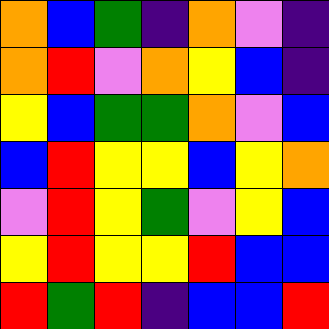[["orange", "blue", "green", "indigo", "orange", "violet", "indigo"], ["orange", "red", "violet", "orange", "yellow", "blue", "indigo"], ["yellow", "blue", "green", "green", "orange", "violet", "blue"], ["blue", "red", "yellow", "yellow", "blue", "yellow", "orange"], ["violet", "red", "yellow", "green", "violet", "yellow", "blue"], ["yellow", "red", "yellow", "yellow", "red", "blue", "blue"], ["red", "green", "red", "indigo", "blue", "blue", "red"]]